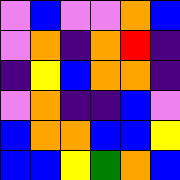[["violet", "blue", "violet", "violet", "orange", "blue"], ["violet", "orange", "indigo", "orange", "red", "indigo"], ["indigo", "yellow", "blue", "orange", "orange", "indigo"], ["violet", "orange", "indigo", "indigo", "blue", "violet"], ["blue", "orange", "orange", "blue", "blue", "yellow"], ["blue", "blue", "yellow", "green", "orange", "blue"]]